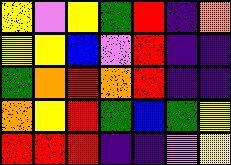[["yellow", "violet", "yellow", "green", "red", "indigo", "orange"], ["yellow", "yellow", "blue", "violet", "red", "indigo", "indigo"], ["green", "orange", "red", "orange", "red", "indigo", "indigo"], ["orange", "yellow", "red", "green", "blue", "green", "yellow"], ["red", "red", "red", "indigo", "indigo", "violet", "yellow"]]